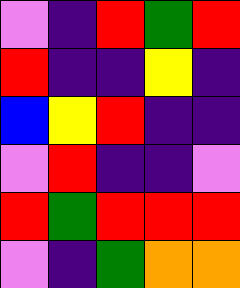[["violet", "indigo", "red", "green", "red"], ["red", "indigo", "indigo", "yellow", "indigo"], ["blue", "yellow", "red", "indigo", "indigo"], ["violet", "red", "indigo", "indigo", "violet"], ["red", "green", "red", "red", "red"], ["violet", "indigo", "green", "orange", "orange"]]